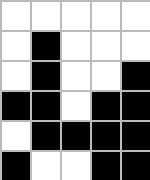[["white", "white", "white", "white", "white"], ["white", "black", "white", "white", "white"], ["white", "black", "white", "white", "black"], ["black", "black", "white", "black", "black"], ["white", "black", "black", "black", "black"], ["black", "white", "white", "black", "black"]]